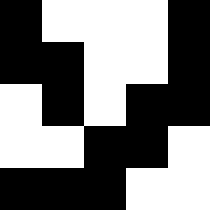[["black", "white", "white", "white", "black"], ["black", "black", "white", "white", "black"], ["white", "black", "white", "black", "black"], ["white", "white", "black", "black", "white"], ["black", "black", "black", "white", "white"]]